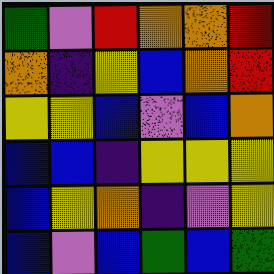[["green", "violet", "red", "orange", "orange", "red"], ["orange", "indigo", "yellow", "blue", "orange", "red"], ["yellow", "yellow", "blue", "violet", "blue", "orange"], ["blue", "blue", "indigo", "yellow", "yellow", "yellow"], ["blue", "yellow", "orange", "indigo", "violet", "yellow"], ["blue", "violet", "blue", "green", "blue", "green"]]